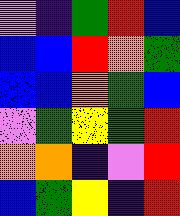[["violet", "indigo", "green", "red", "blue"], ["blue", "blue", "red", "orange", "green"], ["blue", "blue", "orange", "green", "blue"], ["violet", "green", "yellow", "green", "red"], ["orange", "orange", "indigo", "violet", "red"], ["blue", "green", "yellow", "indigo", "red"]]